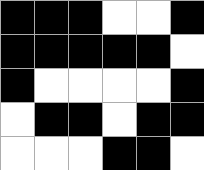[["black", "black", "black", "white", "white", "black"], ["black", "black", "black", "black", "black", "white"], ["black", "white", "white", "white", "white", "black"], ["white", "black", "black", "white", "black", "black"], ["white", "white", "white", "black", "black", "white"]]